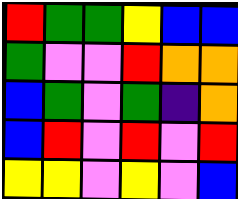[["red", "green", "green", "yellow", "blue", "blue"], ["green", "violet", "violet", "red", "orange", "orange"], ["blue", "green", "violet", "green", "indigo", "orange"], ["blue", "red", "violet", "red", "violet", "red"], ["yellow", "yellow", "violet", "yellow", "violet", "blue"]]